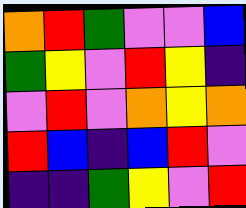[["orange", "red", "green", "violet", "violet", "blue"], ["green", "yellow", "violet", "red", "yellow", "indigo"], ["violet", "red", "violet", "orange", "yellow", "orange"], ["red", "blue", "indigo", "blue", "red", "violet"], ["indigo", "indigo", "green", "yellow", "violet", "red"]]